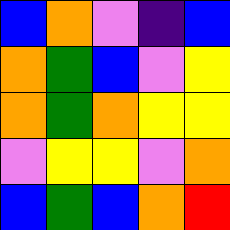[["blue", "orange", "violet", "indigo", "blue"], ["orange", "green", "blue", "violet", "yellow"], ["orange", "green", "orange", "yellow", "yellow"], ["violet", "yellow", "yellow", "violet", "orange"], ["blue", "green", "blue", "orange", "red"]]